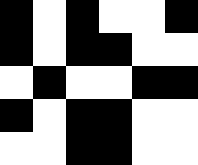[["black", "white", "black", "white", "white", "black"], ["black", "white", "black", "black", "white", "white"], ["white", "black", "white", "white", "black", "black"], ["black", "white", "black", "black", "white", "white"], ["white", "white", "black", "black", "white", "white"]]